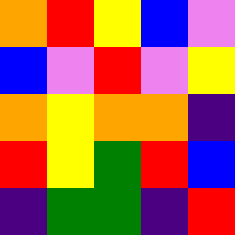[["orange", "red", "yellow", "blue", "violet"], ["blue", "violet", "red", "violet", "yellow"], ["orange", "yellow", "orange", "orange", "indigo"], ["red", "yellow", "green", "red", "blue"], ["indigo", "green", "green", "indigo", "red"]]